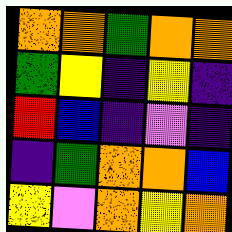[["orange", "orange", "green", "orange", "orange"], ["green", "yellow", "indigo", "yellow", "indigo"], ["red", "blue", "indigo", "violet", "indigo"], ["indigo", "green", "orange", "orange", "blue"], ["yellow", "violet", "orange", "yellow", "orange"]]